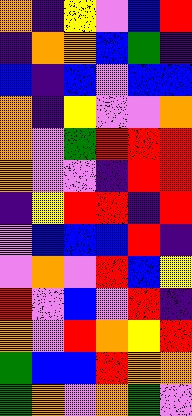[["orange", "indigo", "yellow", "violet", "blue", "red"], ["indigo", "orange", "orange", "blue", "green", "indigo"], ["blue", "indigo", "blue", "violet", "blue", "blue"], ["orange", "indigo", "yellow", "violet", "violet", "orange"], ["orange", "violet", "green", "red", "red", "red"], ["orange", "violet", "violet", "indigo", "red", "red"], ["indigo", "yellow", "red", "red", "indigo", "red"], ["violet", "blue", "blue", "blue", "red", "indigo"], ["violet", "orange", "violet", "red", "blue", "yellow"], ["red", "violet", "blue", "violet", "red", "indigo"], ["orange", "violet", "red", "orange", "yellow", "red"], ["green", "blue", "blue", "red", "orange", "orange"], ["green", "orange", "violet", "orange", "green", "violet"]]